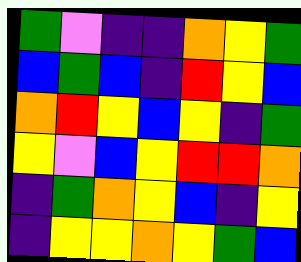[["green", "violet", "indigo", "indigo", "orange", "yellow", "green"], ["blue", "green", "blue", "indigo", "red", "yellow", "blue"], ["orange", "red", "yellow", "blue", "yellow", "indigo", "green"], ["yellow", "violet", "blue", "yellow", "red", "red", "orange"], ["indigo", "green", "orange", "yellow", "blue", "indigo", "yellow"], ["indigo", "yellow", "yellow", "orange", "yellow", "green", "blue"]]